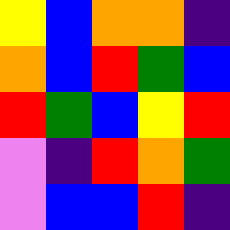[["yellow", "blue", "orange", "orange", "indigo"], ["orange", "blue", "red", "green", "blue"], ["red", "green", "blue", "yellow", "red"], ["violet", "indigo", "red", "orange", "green"], ["violet", "blue", "blue", "red", "indigo"]]